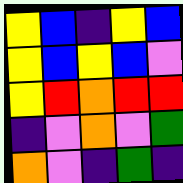[["yellow", "blue", "indigo", "yellow", "blue"], ["yellow", "blue", "yellow", "blue", "violet"], ["yellow", "red", "orange", "red", "red"], ["indigo", "violet", "orange", "violet", "green"], ["orange", "violet", "indigo", "green", "indigo"]]